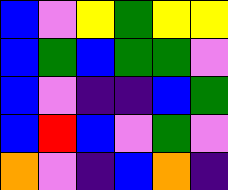[["blue", "violet", "yellow", "green", "yellow", "yellow"], ["blue", "green", "blue", "green", "green", "violet"], ["blue", "violet", "indigo", "indigo", "blue", "green"], ["blue", "red", "blue", "violet", "green", "violet"], ["orange", "violet", "indigo", "blue", "orange", "indigo"]]